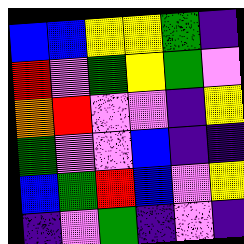[["blue", "blue", "yellow", "yellow", "green", "indigo"], ["red", "violet", "green", "yellow", "green", "violet"], ["orange", "red", "violet", "violet", "indigo", "yellow"], ["green", "violet", "violet", "blue", "indigo", "indigo"], ["blue", "green", "red", "blue", "violet", "yellow"], ["indigo", "violet", "green", "indigo", "violet", "indigo"]]